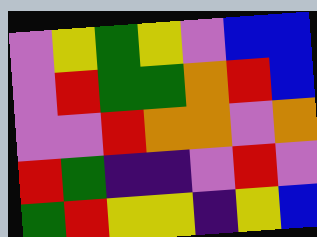[["violet", "yellow", "green", "yellow", "violet", "blue", "blue"], ["violet", "red", "green", "green", "orange", "red", "blue"], ["violet", "violet", "red", "orange", "orange", "violet", "orange"], ["red", "green", "indigo", "indigo", "violet", "red", "violet"], ["green", "red", "yellow", "yellow", "indigo", "yellow", "blue"]]